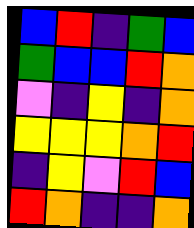[["blue", "red", "indigo", "green", "blue"], ["green", "blue", "blue", "red", "orange"], ["violet", "indigo", "yellow", "indigo", "orange"], ["yellow", "yellow", "yellow", "orange", "red"], ["indigo", "yellow", "violet", "red", "blue"], ["red", "orange", "indigo", "indigo", "orange"]]